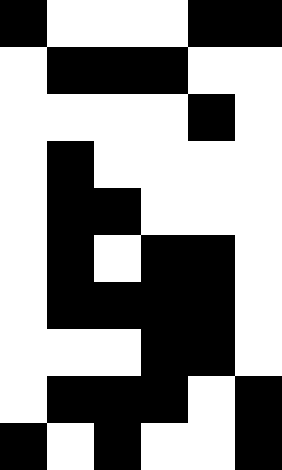[["black", "white", "white", "white", "black", "black"], ["white", "black", "black", "black", "white", "white"], ["white", "white", "white", "white", "black", "white"], ["white", "black", "white", "white", "white", "white"], ["white", "black", "black", "white", "white", "white"], ["white", "black", "white", "black", "black", "white"], ["white", "black", "black", "black", "black", "white"], ["white", "white", "white", "black", "black", "white"], ["white", "black", "black", "black", "white", "black"], ["black", "white", "black", "white", "white", "black"]]